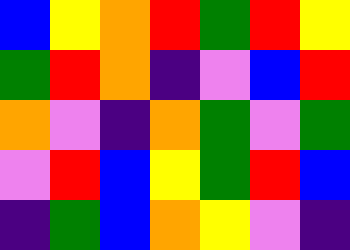[["blue", "yellow", "orange", "red", "green", "red", "yellow"], ["green", "red", "orange", "indigo", "violet", "blue", "red"], ["orange", "violet", "indigo", "orange", "green", "violet", "green"], ["violet", "red", "blue", "yellow", "green", "red", "blue"], ["indigo", "green", "blue", "orange", "yellow", "violet", "indigo"]]